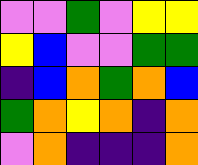[["violet", "violet", "green", "violet", "yellow", "yellow"], ["yellow", "blue", "violet", "violet", "green", "green"], ["indigo", "blue", "orange", "green", "orange", "blue"], ["green", "orange", "yellow", "orange", "indigo", "orange"], ["violet", "orange", "indigo", "indigo", "indigo", "orange"]]